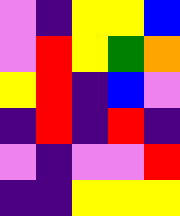[["violet", "indigo", "yellow", "yellow", "blue"], ["violet", "red", "yellow", "green", "orange"], ["yellow", "red", "indigo", "blue", "violet"], ["indigo", "red", "indigo", "red", "indigo"], ["violet", "indigo", "violet", "violet", "red"], ["indigo", "indigo", "yellow", "yellow", "yellow"]]